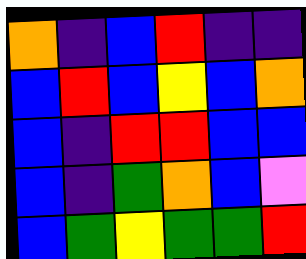[["orange", "indigo", "blue", "red", "indigo", "indigo"], ["blue", "red", "blue", "yellow", "blue", "orange"], ["blue", "indigo", "red", "red", "blue", "blue"], ["blue", "indigo", "green", "orange", "blue", "violet"], ["blue", "green", "yellow", "green", "green", "red"]]